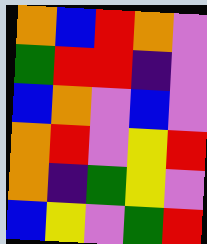[["orange", "blue", "red", "orange", "violet"], ["green", "red", "red", "indigo", "violet"], ["blue", "orange", "violet", "blue", "violet"], ["orange", "red", "violet", "yellow", "red"], ["orange", "indigo", "green", "yellow", "violet"], ["blue", "yellow", "violet", "green", "red"]]